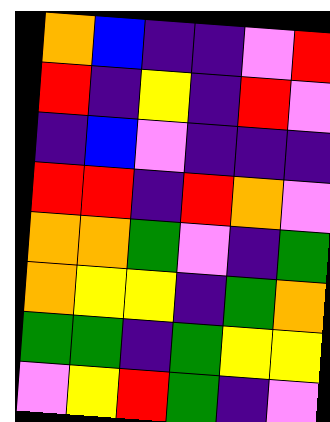[["orange", "blue", "indigo", "indigo", "violet", "red"], ["red", "indigo", "yellow", "indigo", "red", "violet"], ["indigo", "blue", "violet", "indigo", "indigo", "indigo"], ["red", "red", "indigo", "red", "orange", "violet"], ["orange", "orange", "green", "violet", "indigo", "green"], ["orange", "yellow", "yellow", "indigo", "green", "orange"], ["green", "green", "indigo", "green", "yellow", "yellow"], ["violet", "yellow", "red", "green", "indigo", "violet"]]